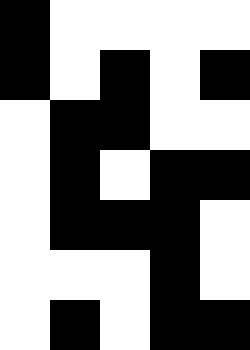[["black", "white", "white", "white", "white"], ["black", "white", "black", "white", "black"], ["white", "black", "black", "white", "white"], ["white", "black", "white", "black", "black"], ["white", "black", "black", "black", "white"], ["white", "white", "white", "black", "white"], ["white", "black", "white", "black", "black"]]